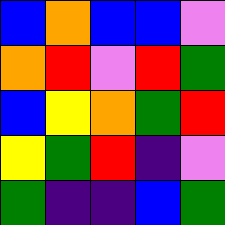[["blue", "orange", "blue", "blue", "violet"], ["orange", "red", "violet", "red", "green"], ["blue", "yellow", "orange", "green", "red"], ["yellow", "green", "red", "indigo", "violet"], ["green", "indigo", "indigo", "blue", "green"]]